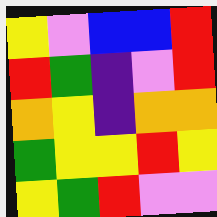[["yellow", "violet", "blue", "blue", "red"], ["red", "green", "indigo", "violet", "red"], ["orange", "yellow", "indigo", "orange", "orange"], ["green", "yellow", "yellow", "red", "yellow"], ["yellow", "green", "red", "violet", "violet"]]